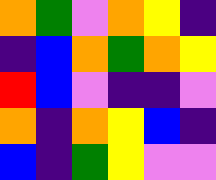[["orange", "green", "violet", "orange", "yellow", "indigo"], ["indigo", "blue", "orange", "green", "orange", "yellow"], ["red", "blue", "violet", "indigo", "indigo", "violet"], ["orange", "indigo", "orange", "yellow", "blue", "indigo"], ["blue", "indigo", "green", "yellow", "violet", "violet"]]